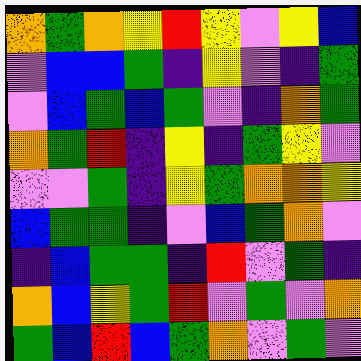[["orange", "green", "orange", "yellow", "red", "yellow", "violet", "yellow", "blue"], ["violet", "blue", "blue", "green", "indigo", "yellow", "violet", "indigo", "green"], ["violet", "blue", "green", "blue", "green", "violet", "indigo", "orange", "green"], ["orange", "green", "red", "indigo", "yellow", "indigo", "green", "yellow", "violet"], ["violet", "violet", "green", "indigo", "yellow", "green", "orange", "orange", "yellow"], ["blue", "green", "green", "indigo", "violet", "blue", "green", "orange", "violet"], ["indigo", "blue", "green", "green", "indigo", "red", "violet", "green", "indigo"], ["orange", "blue", "yellow", "green", "red", "violet", "green", "violet", "orange"], ["green", "blue", "red", "blue", "green", "orange", "violet", "green", "violet"]]